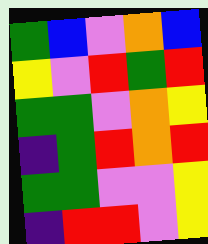[["green", "blue", "violet", "orange", "blue"], ["yellow", "violet", "red", "green", "red"], ["green", "green", "violet", "orange", "yellow"], ["indigo", "green", "red", "orange", "red"], ["green", "green", "violet", "violet", "yellow"], ["indigo", "red", "red", "violet", "yellow"]]